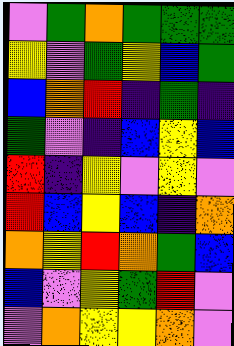[["violet", "green", "orange", "green", "green", "green"], ["yellow", "violet", "green", "yellow", "blue", "green"], ["blue", "orange", "red", "indigo", "green", "indigo"], ["green", "violet", "indigo", "blue", "yellow", "blue"], ["red", "indigo", "yellow", "violet", "yellow", "violet"], ["red", "blue", "yellow", "blue", "indigo", "orange"], ["orange", "yellow", "red", "orange", "green", "blue"], ["blue", "violet", "yellow", "green", "red", "violet"], ["violet", "orange", "yellow", "yellow", "orange", "violet"]]